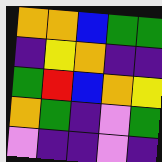[["orange", "orange", "blue", "green", "green"], ["indigo", "yellow", "orange", "indigo", "indigo"], ["green", "red", "blue", "orange", "yellow"], ["orange", "green", "indigo", "violet", "green"], ["violet", "indigo", "indigo", "violet", "indigo"]]